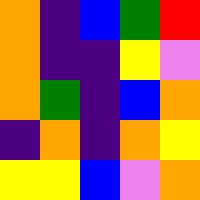[["orange", "indigo", "blue", "green", "red"], ["orange", "indigo", "indigo", "yellow", "violet"], ["orange", "green", "indigo", "blue", "orange"], ["indigo", "orange", "indigo", "orange", "yellow"], ["yellow", "yellow", "blue", "violet", "orange"]]